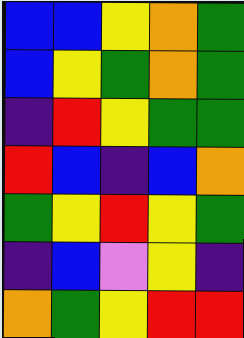[["blue", "blue", "yellow", "orange", "green"], ["blue", "yellow", "green", "orange", "green"], ["indigo", "red", "yellow", "green", "green"], ["red", "blue", "indigo", "blue", "orange"], ["green", "yellow", "red", "yellow", "green"], ["indigo", "blue", "violet", "yellow", "indigo"], ["orange", "green", "yellow", "red", "red"]]